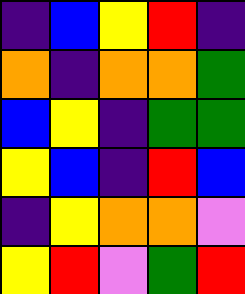[["indigo", "blue", "yellow", "red", "indigo"], ["orange", "indigo", "orange", "orange", "green"], ["blue", "yellow", "indigo", "green", "green"], ["yellow", "blue", "indigo", "red", "blue"], ["indigo", "yellow", "orange", "orange", "violet"], ["yellow", "red", "violet", "green", "red"]]